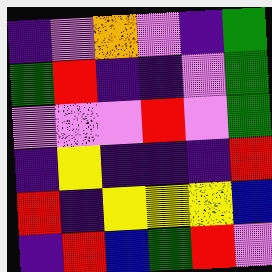[["indigo", "violet", "orange", "violet", "indigo", "green"], ["green", "red", "indigo", "indigo", "violet", "green"], ["violet", "violet", "violet", "red", "violet", "green"], ["indigo", "yellow", "indigo", "indigo", "indigo", "red"], ["red", "indigo", "yellow", "yellow", "yellow", "blue"], ["indigo", "red", "blue", "green", "red", "violet"]]